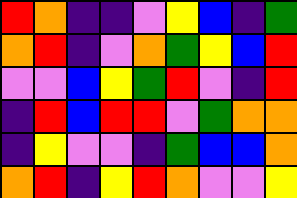[["red", "orange", "indigo", "indigo", "violet", "yellow", "blue", "indigo", "green"], ["orange", "red", "indigo", "violet", "orange", "green", "yellow", "blue", "red"], ["violet", "violet", "blue", "yellow", "green", "red", "violet", "indigo", "red"], ["indigo", "red", "blue", "red", "red", "violet", "green", "orange", "orange"], ["indigo", "yellow", "violet", "violet", "indigo", "green", "blue", "blue", "orange"], ["orange", "red", "indigo", "yellow", "red", "orange", "violet", "violet", "yellow"]]